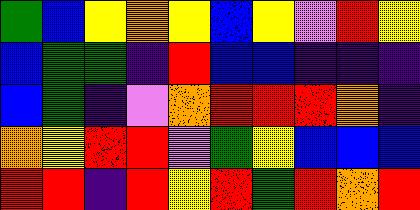[["green", "blue", "yellow", "orange", "yellow", "blue", "yellow", "violet", "red", "yellow"], ["blue", "green", "green", "indigo", "red", "blue", "blue", "indigo", "indigo", "indigo"], ["blue", "green", "indigo", "violet", "orange", "red", "red", "red", "orange", "indigo"], ["orange", "yellow", "red", "red", "violet", "green", "yellow", "blue", "blue", "blue"], ["red", "red", "indigo", "red", "yellow", "red", "green", "red", "orange", "red"]]